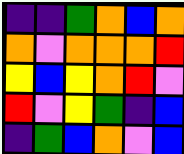[["indigo", "indigo", "green", "orange", "blue", "orange"], ["orange", "violet", "orange", "orange", "orange", "red"], ["yellow", "blue", "yellow", "orange", "red", "violet"], ["red", "violet", "yellow", "green", "indigo", "blue"], ["indigo", "green", "blue", "orange", "violet", "blue"]]